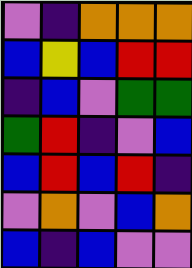[["violet", "indigo", "orange", "orange", "orange"], ["blue", "yellow", "blue", "red", "red"], ["indigo", "blue", "violet", "green", "green"], ["green", "red", "indigo", "violet", "blue"], ["blue", "red", "blue", "red", "indigo"], ["violet", "orange", "violet", "blue", "orange"], ["blue", "indigo", "blue", "violet", "violet"]]